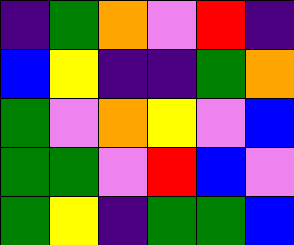[["indigo", "green", "orange", "violet", "red", "indigo"], ["blue", "yellow", "indigo", "indigo", "green", "orange"], ["green", "violet", "orange", "yellow", "violet", "blue"], ["green", "green", "violet", "red", "blue", "violet"], ["green", "yellow", "indigo", "green", "green", "blue"]]